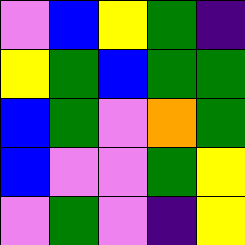[["violet", "blue", "yellow", "green", "indigo"], ["yellow", "green", "blue", "green", "green"], ["blue", "green", "violet", "orange", "green"], ["blue", "violet", "violet", "green", "yellow"], ["violet", "green", "violet", "indigo", "yellow"]]